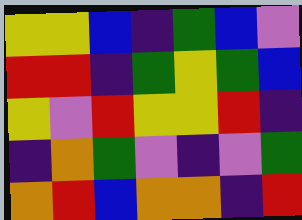[["yellow", "yellow", "blue", "indigo", "green", "blue", "violet"], ["red", "red", "indigo", "green", "yellow", "green", "blue"], ["yellow", "violet", "red", "yellow", "yellow", "red", "indigo"], ["indigo", "orange", "green", "violet", "indigo", "violet", "green"], ["orange", "red", "blue", "orange", "orange", "indigo", "red"]]